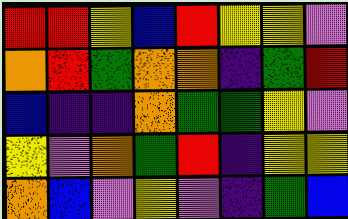[["red", "red", "yellow", "blue", "red", "yellow", "yellow", "violet"], ["orange", "red", "green", "orange", "orange", "indigo", "green", "red"], ["blue", "indigo", "indigo", "orange", "green", "green", "yellow", "violet"], ["yellow", "violet", "orange", "green", "red", "indigo", "yellow", "yellow"], ["orange", "blue", "violet", "yellow", "violet", "indigo", "green", "blue"]]